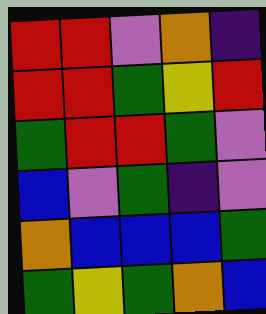[["red", "red", "violet", "orange", "indigo"], ["red", "red", "green", "yellow", "red"], ["green", "red", "red", "green", "violet"], ["blue", "violet", "green", "indigo", "violet"], ["orange", "blue", "blue", "blue", "green"], ["green", "yellow", "green", "orange", "blue"]]